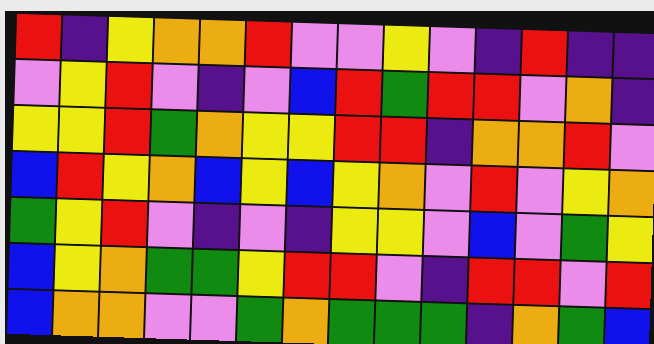[["red", "indigo", "yellow", "orange", "orange", "red", "violet", "violet", "yellow", "violet", "indigo", "red", "indigo", "indigo"], ["violet", "yellow", "red", "violet", "indigo", "violet", "blue", "red", "green", "red", "red", "violet", "orange", "indigo"], ["yellow", "yellow", "red", "green", "orange", "yellow", "yellow", "red", "red", "indigo", "orange", "orange", "red", "violet"], ["blue", "red", "yellow", "orange", "blue", "yellow", "blue", "yellow", "orange", "violet", "red", "violet", "yellow", "orange"], ["green", "yellow", "red", "violet", "indigo", "violet", "indigo", "yellow", "yellow", "violet", "blue", "violet", "green", "yellow"], ["blue", "yellow", "orange", "green", "green", "yellow", "red", "red", "violet", "indigo", "red", "red", "violet", "red"], ["blue", "orange", "orange", "violet", "violet", "green", "orange", "green", "green", "green", "indigo", "orange", "green", "blue"]]